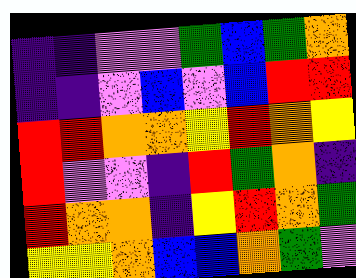[["indigo", "indigo", "violet", "violet", "green", "blue", "green", "orange"], ["indigo", "indigo", "violet", "blue", "violet", "blue", "red", "red"], ["red", "red", "orange", "orange", "yellow", "red", "orange", "yellow"], ["red", "violet", "violet", "indigo", "red", "green", "orange", "indigo"], ["red", "orange", "orange", "indigo", "yellow", "red", "orange", "green"], ["yellow", "yellow", "orange", "blue", "blue", "orange", "green", "violet"]]